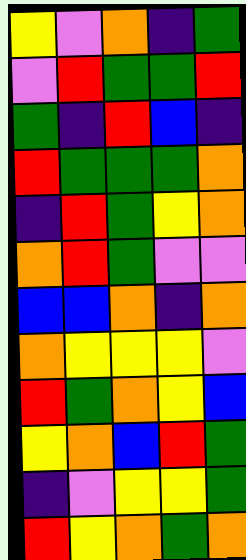[["yellow", "violet", "orange", "indigo", "green"], ["violet", "red", "green", "green", "red"], ["green", "indigo", "red", "blue", "indigo"], ["red", "green", "green", "green", "orange"], ["indigo", "red", "green", "yellow", "orange"], ["orange", "red", "green", "violet", "violet"], ["blue", "blue", "orange", "indigo", "orange"], ["orange", "yellow", "yellow", "yellow", "violet"], ["red", "green", "orange", "yellow", "blue"], ["yellow", "orange", "blue", "red", "green"], ["indigo", "violet", "yellow", "yellow", "green"], ["red", "yellow", "orange", "green", "orange"]]